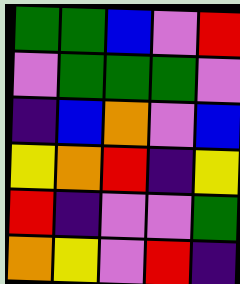[["green", "green", "blue", "violet", "red"], ["violet", "green", "green", "green", "violet"], ["indigo", "blue", "orange", "violet", "blue"], ["yellow", "orange", "red", "indigo", "yellow"], ["red", "indigo", "violet", "violet", "green"], ["orange", "yellow", "violet", "red", "indigo"]]